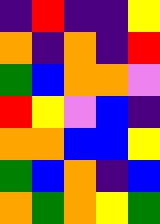[["indigo", "red", "indigo", "indigo", "yellow"], ["orange", "indigo", "orange", "indigo", "red"], ["green", "blue", "orange", "orange", "violet"], ["red", "yellow", "violet", "blue", "indigo"], ["orange", "orange", "blue", "blue", "yellow"], ["green", "blue", "orange", "indigo", "blue"], ["orange", "green", "orange", "yellow", "green"]]